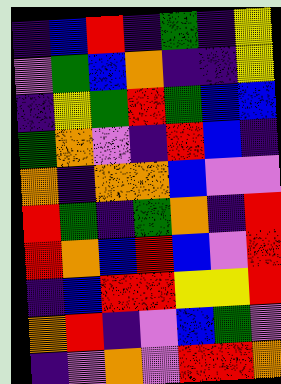[["indigo", "blue", "red", "indigo", "green", "indigo", "yellow"], ["violet", "green", "blue", "orange", "indigo", "indigo", "yellow"], ["indigo", "yellow", "green", "red", "green", "blue", "blue"], ["green", "orange", "violet", "indigo", "red", "blue", "indigo"], ["orange", "indigo", "orange", "orange", "blue", "violet", "violet"], ["red", "green", "indigo", "green", "orange", "indigo", "red"], ["red", "orange", "blue", "red", "blue", "violet", "red"], ["indigo", "blue", "red", "red", "yellow", "yellow", "red"], ["orange", "red", "indigo", "violet", "blue", "green", "violet"], ["indigo", "violet", "orange", "violet", "red", "red", "orange"]]